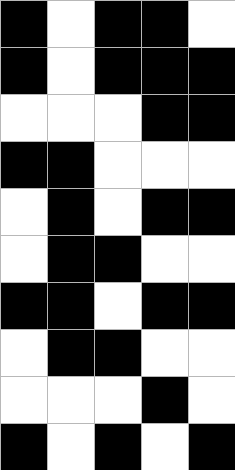[["black", "white", "black", "black", "white"], ["black", "white", "black", "black", "black"], ["white", "white", "white", "black", "black"], ["black", "black", "white", "white", "white"], ["white", "black", "white", "black", "black"], ["white", "black", "black", "white", "white"], ["black", "black", "white", "black", "black"], ["white", "black", "black", "white", "white"], ["white", "white", "white", "black", "white"], ["black", "white", "black", "white", "black"]]